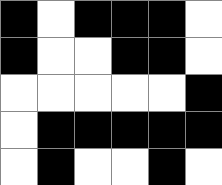[["black", "white", "black", "black", "black", "white"], ["black", "white", "white", "black", "black", "white"], ["white", "white", "white", "white", "white", "black"], ["white", "black", "black", "black", "black", "black"], ["white", "black", "white", "white", "black", "white"]]